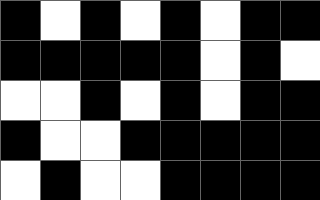[["black", "white", "black", "white", "black", "white", "black", "black"], ["black", "black", "black", "black", "black", "white", "black", "white"], ["white", "white", "black", "white", "black", "white", "black", "black"], ["black", "white", "white", "black", "black", "black", "black", "black"], ["white", "black", "white", "white", "black", "black", "black", "black"]]